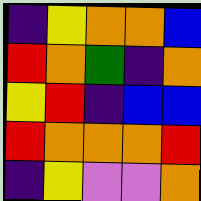[["indigo", "yellow", "orange", "orange", "blue"], ["red", "orange", "green", "indigo", "orange"], ["yellow", "red", "indigo", "blue", "blue"], ["red", "orange", "orange", "orange", "red"], ["indigo", "yellow", "violet", "violet", "orange"]]